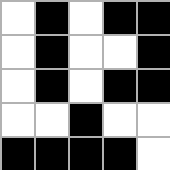[["white", "black", "white", "black", "black"], ["white", "black", "white", "white", "black"], ["white", "black", "white", "black", "black"], ["white", "white", "black", "white", "white"], ["black", "black", "black", "black", "white"]]